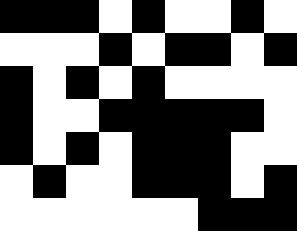[["black", "black", "black", "white", "black", "white", "white", "black", "white"], ["white", "white", "white", "black", "white", "black", "black", "white", "black"], ["black", "white", "black", "white", "black", "white", "white", "white", "white"], ["black", "white", "white", "black", "black", "black", "black", "black", "white"], ["black", "white", "black", "white", "black", "black", "black", "white", "white"], ["white", "black", "white", "white", "black", "black", "black", "white", "black"], ["white", "white", "white", "white", "white", "white", "black", "black", "black"]]